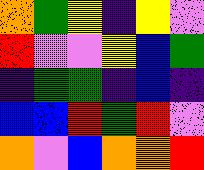[["orange", "green", "yellow", "indigo", "yellow", "violet"], ["red", "violet", "violet", "yellow", "blue", "green"], ["indigo", "green", "green", "indigo", "blue", "indigo"], ["blue", "blue", "red", "green", "red", "violet"], ["orange", "violet", "blue", "orange", "orange", "red"]]